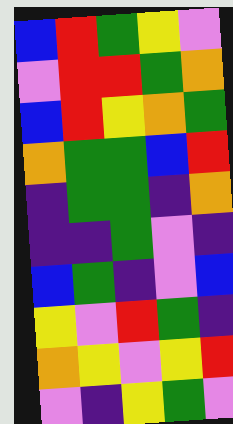[["blue", "red", "green", "yellow", "violet"], ["violet", "red", "red", "green", "orange"], ["blue", "red", "yellow", "orange", "green"], ["orange", "green", "green", "blue", "red"], ["indigo", "green", "green", "indigo", "orange"], ["indigo", "indigo", "green", "violet", "indigo"], ["blue", "green", "indigo", "violet", "blue"], ["yellow", "violet", "red", "green", "indigo"], ["orange", "yellow", "violet", "yellow", "red"], ["violet", "indigo", "yellow", "green", "violet"]]